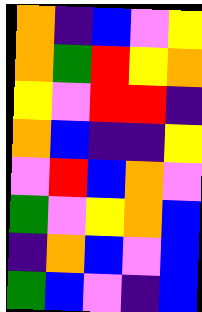[["orange", "indigo", "blue", "violet", "yellow"], ["orange", "green", "red", "yellow", "orange"], ["yellow", "violet", "red", "red", "indigo"], ["orange", "blue", "indigo", "indigo", "yellow"], ["violet", "red", "blue", "orange", "violet"], ["green", "violet", "yellow", "orange", "blue"], ["indigo", "orange", "blue", "violet", "blue"], ["green", "blue", "violet", "indigo", "blue"]]